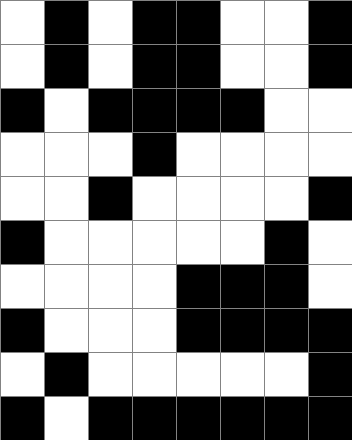[["white", "black", "white", "black", "black", "white", "white", "black"], ["white", "black", "white", "black", "black", "white", "white", "black"], ["black", "white", "black", "black", "black", "black", "white", "white"], ["white", "white", "white", "black", "white", "white", "white", "white"], ["white", "white", "black", "white", "white", "white", "white", "black"], ["black", "white", "white", "white", "white", "white", "black", "white"], ["white", "white", "white", "white", "black", "black", "black", "white"], ["black", "white", "white", "white", "black", "black", "black", "black"], ["white", "black", "white", "white", "white", "white", "white", "black"], ["black", "white", "black", "black", "black", "black", "black", "black"]]